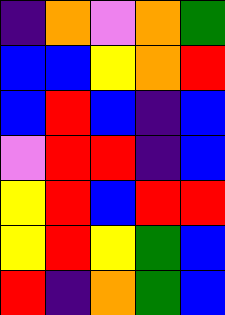[["indigo", "orange", "violet", "orange", "green"], ["blue", "blue", "yellow", "orange", "red"], ["blue", "red", "blue", "indigo", "blue"], ["violet", "red", "red", "indigo", "blue"], ["yellow", "red", "blue", "red", "red"], ["yellow", "red", "yellow", "green", "blue"], ["red", "indigo", "orange", "green", "blue"]]